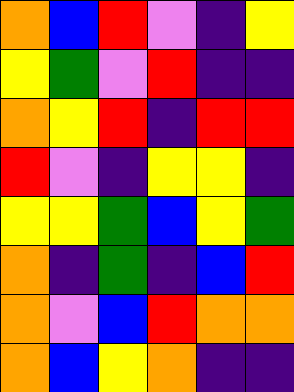[["orange", "blue", "red", "violet", "indigo", "yellow"], ["yellow", "green", "violet", "red", "indigo", "indigo"], ["orange", "yellow", "red", "indigo", "red", "red"], ["red", "violet", "indigo", "yellow", "yellow", "indigo"], ["yellow", "yellow", "green", "blue", "yellow", "green"], ["orange", "indigo", "green", "indigo", "blue", "red"], ["orange", "violet", "blue", "red", "orange", "orange"], ["orange", "blue", "yellow", "orange", "indigo", "indigo"]]